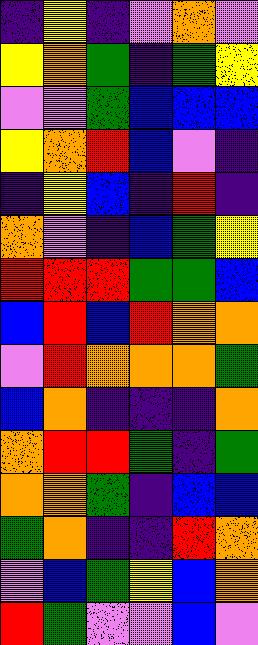[["indigo", "yellow", "indigo", "violet", "orange", "violet"], ["yellow", "orange", "green", "indigo", "green", "yellow"], ["violet", "violet", "green", "blue", "blue", "blue"], ["yellow", "orange", "red", "blue", "violet", "indigo"], ["indigo", "yellow", "blue", "indigo", "red", "indigo"], ["orange", "violet", "indigo", "blue", "green", "yellow"], ["red", "red", "red", "green", "green", "blue"], ["blue", "red", "blue", "red", "orange", "orange"], ["violet", "red", "orange", "orange", "orange", "green"], ["blue", "orange", "indigo", "indigo", "indigo", "orange"], ["orange", "red", "red", "green", "indigo", "green"], ["orange", "orange", "green", "indigo", "blue", "blue"], ["green", "orange", "indigo", "indigo", "red", "orange"], ["violet", "blue", "green", "yellow", "blue", "orange"], ["red", "green", "violet", "violet", "blue", "violet"]]